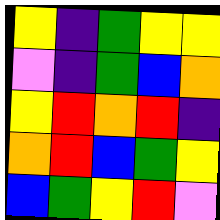[["yellow", "indigo", "green", "yellow", "yellow"], ["violet", "indigo", "green", "blue", "orange"], ["yellow", "red", "orange", "red", "indigo"], ["orange", "red", "blue", "green", "yellow"], ["blue", "green", "yellow", "red", "violet"]]